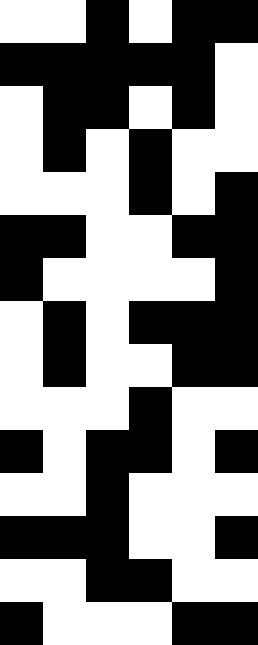[["white", "white", "black", "white", "black", "black"], ["black", "black", "black", "black", "black", "white"], ["white", "black", "black", "white", "black", "white"], ["white", "black", "white", "black", "white", "white"], ["white", "white", "white", "black", "white", "black"], ["black", "black", "white", "white", "black", "black"], ["black", "white", "white", "white", "white", "black"], ["white", "black", "white", "black", "black", "black"], ["white", "black", "white", "white", "black", "black"], ["white", "white", "white", "black", "white", "white"], ["black", "white", "black", "black", "white", "black"], ["white", "white", "black", "white", "white", "white"], ["black", "black", "black", "white", "white", "black"], ["white", "white", "black", "black", "white", "white"], ["black", "white", "white", "white", "black", "black"]]